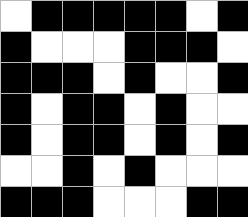[["white", "black", "black", "black", "black", "black", "white", "black"], ["black", "white", "white", "white", "black", "black", "black", "white"], ["black", "black", "black", "white", "black", "white", "white", "black"], ["black", "white", "black", "black", "white", "black", "white", "white"], ["black", "white", "black", "black", "white", "black", "white", "black"], ["white", "white", "black", "white", "black", "white", "white", "white"], ["black", "black", "black", "white", "white", "white", "black", "black"]]